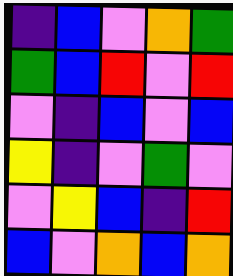[["indigo", "blue", "violet", "orange", "green"], ["green", "blue", "red", "violet", "red"], ["violet", "indigo", "blue", "violet", "blue"], ["yellow", "indigo", "violet", "green", "violet"], ["violet", "yellow", "blue", "indigo", "red"], ["blue", "violet", "orange", "blue", "orange"]]